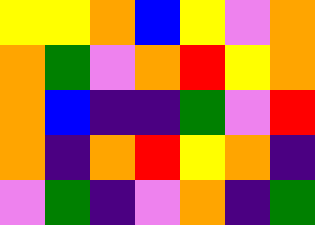[["yellow", "yellow", "orange", "blue", "yellow", "violet", "orange"], ["orange", "green", "violet", "orange", "red", "yellow", "orange"], ["orange", "blue", "indigo", "indigo", "green", "violet", "red"], ["orange", "indigo", "orange", "red", "yellow", "orange", "indigo"], ["violet", "green", "indigo", "violet", "orange", "indigo", "green"]]